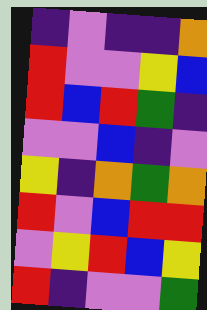[["indigo", "violet", "indigo", "indigo", "orange"], ["red", "violet", "violet", "yellow", "blue"], ["red", "blue", "red", "green", "indigo"], ["violet", "violet", "blue", "indigo", "violet"], ["yellow", "indigo", "orange", "green", "orange"], ["red", "violet", "blue", "red", "red"], ["violet", "yellow", "red", "blue", "yellow"], ["red", "indigo", "violet", "violet", "green"]]